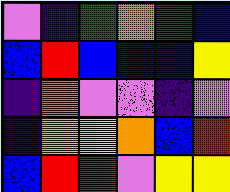[["violet", "indigo", "green", "orange", "green", "blue"], ["blue", "red", "blue", "blue", "blue", "yellow"], ["indigo", "orange", "violet", "violet", "indigo", "violet"], ["indigo", "yellow", "yellow", "orange", "blue", "red"], ["blue", "red", "red", "violet", "yellow", "yellow"]]